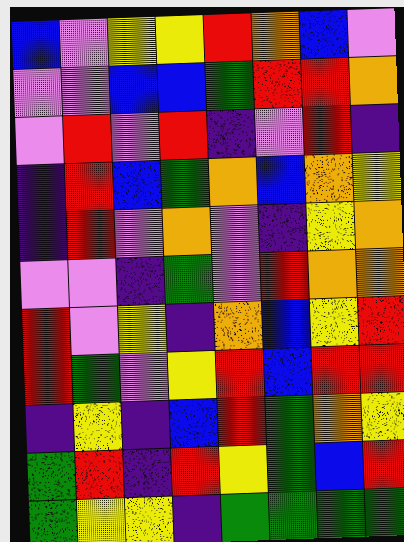[["blue", "violet", "yellow", "yellow", "red", "orange", "blue", "violet"], ["violet", "violet", "blue", "blue", "green", "red", "red", "orange"], ["violet", "red", "violet", "red", "indigo", "violet", "red", "indigo"], ["indigo", "red", "blue", "green", "orange", "blue", "orange", "yellow"], ["indigo", "red", "violet", "orange", "violet", "indigo", "yellow", "orange"], ["violet", "violet", "indigo", "green", "violet", "red", "orange", "orange"], ["red", "violet", "yellow", "indigo", "orange", "blue", "yellow", "red"], ["red", "green", "violet", "yellow", "red", "blue", "red", "red"], ["indigo", "yellow", "indigo", "blue", "red", "green", "orange", "yellow"], ["green", "red", "indigo", "red", "yellow", "green", "blue", "red"], ["green", "yellow", "yellow", "indigo", "green", "green", "green", "green"]]